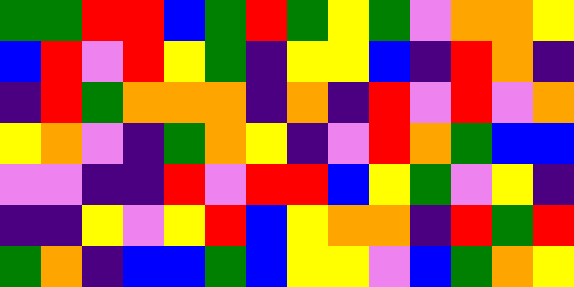[["green", "green", "red", "red", "blue", "green", "red", "green", "yellow", "green", "violet", "orange", "orange", "yellow"], ["blue", "red", "violet", "red", "yellow", "green", "indigo", "yellow", "yellow", "blue", "indigo", "red", "orange", "indigo"], ["indigo", "red", "green", "orange", "orange", "orange", "indigo", "orange", "indigo", "red", "violet", "red", "violet", "orange"], ["yellow", "orange", "violet", "indigo", "green", "orange", "yellow", "indigo", "violet", "red", "orange", "green", "blue", "blue"], ["violet", "violet", "indigo", "indigo", "red", "violet", "red", "red", "blue", "yellow", "green", "violet", "yellow", "indigo"], ["indigo", "indigo", "yellow", "violet", "yellow", "red", "blue", "yellow", "orange", "orange", "indigo", "red", "green", "red"], ["green", "orange", "indigo", "blue", "blue", "green", "blue", "yellow", "yellow", "violet", "blue", "green", "orange", "yellow"]]